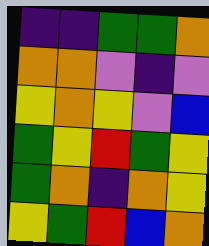[["indigo", "indigo", "green", "green", "orange"], ["orange", "orange", "violet", "indigo", "violet"], ["yellow", "orange", "yellow", "violet", "blue"], ["green", "yellow", "red", "green", "yellow"], ["green", "orange", "indigo", "orange", "yellow"], ["yellow", "green", "red", "blue", "orange"]]